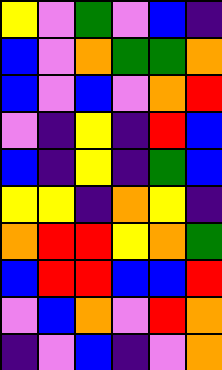[["yellow", "violet", "green", "violet", "blue", "indigo"], ["blue", "violet", "orange", "green", "green", "orange"], ["blue", "violet", "blue", "violet", "orange", "red"], ["violet", "indigo", "yellow", "indigo", "red", "blue"], ["blue", "indigo", "yellow", "indigo", "green", "blue"], ["yellow", "yellow", "indigo", "orange", "yellow", "indigo"], ["orange", "red", "red", "yellow", "orange", "green"], ["blue", "red", "red", "blue", "blue", "red"], ["violet", "blue", "orange", "violet", "red", "orange"], ["indigo", "violet", "blue", "indigo", "violet", "orange"]]